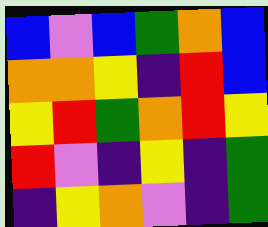[["blue", "violet", "blue", "green", "orange", "blue"], ["orange", "orange", "yellow", "indigo", "red", "blue"], ["yellow", "red", "green", "orange", "red", "yellow"], ["red", "violet", "indigo", "yellow", "indigo", "green"], ["indigo", "yellow", "orange", "violet", "indigo", "green"]]